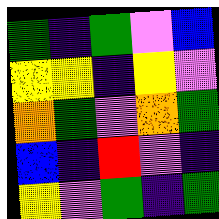[["green", "indigo", "green", "violet", "blue"], ["yellow", "yellow", "indigo", "yellow", "violet"], ["orange", "green", "violet", "orange", "green"], ["blue", "indigo", "red", "violet", "indigo"], ["yellow", "violet", "green", "indigo", "green"]]